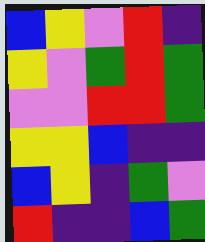[["blue", "yellow", "violet", "red", "indigo"], ["yellow", "violet", "green", "red", "green"], ["violet", "violet", "red", "red", "green"], ["yellow", "yellow", "blue", "indigo", "indigo"], ["blue", "yellow", "indigo", "green", "violet"], ["red", "indigo", "indigo", "blue", "green"]]